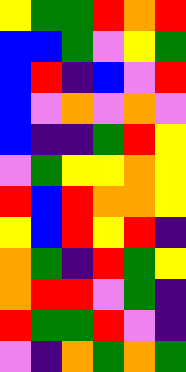[["yellow", "green", "green", "red", "orange", "red"], ["blue", "blue", "green", "violet", "yellow", "green"], ["blue", "red", "indigo", "blue", "violet", "red"], ["blue", "violet", "orange", "violet", "orange", "violet"], ["blue", "indigo", "indigo", "green", "red", "yellow"], ["violet", "green", "yellow", "yellow", "orange", "yellow"], ["red", "blue", "red", "orange", "orange", "yellow"], ["yellow", "blue", "red", "yellow", "red", "indigo"], ["orange", "green", "indigo", "red", "green", "yellow"], ["orange", "red", "red", "violet", "green", "indigo"], ["red", "green", "green", "red", "violet", "indigo"], ["violet", "indigo", "orange", "green", "orange", "green"]]